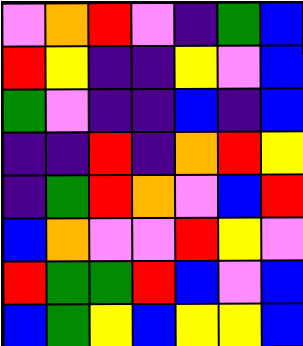[["violet", "orange", "red", "violet", "indigo", "green", "blue"], ["red", "yellow", "indigo", "indigo", "yellow", "violet", "blue"], ["green", "violet", "indigo", "indigo", "blue", "indigo", "blue"], ["indigo", "indigo", "red", "indigo", "orange", "red", "yellow"], ["indigo", "green", "red", "orange", "violet", "blue", "red"], ["blue", "orange", "violet", "violet", "red", "yellow", "violet"], ["red", "green", "green", "red", "blue", "violet", "blue"], ["blue", "green", "yellow", "blue", "yellow", "yellow", "blue"]]